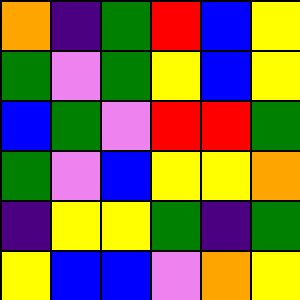[["orange", "indigo", "green", "red", "blue", "yellow"], ["green", "violet", "green", "yellow", "blue", "yellow"], ["blue", "green", "violet", "red", "red", "green"], ["green", "violet", "blue", "yellow", "yellow", "orange"], ["indigo", "yellow", "yellow", "green", "indigo", "green"], ["yellow", "blue", "blue", "violet", "orange", "yellow"]]